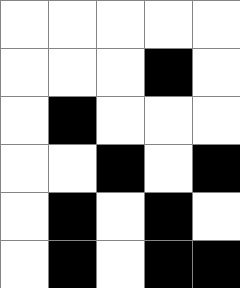[["white", "white", "white", "white", "white"], ["white", "white", "white", "black", "white"], ["white", "black", "white", "white", "white"], ["white", "white", "black", "white", "black"], ["white", "black", "white", "black", "white"], ["white", "black", "white", "black", "black"]]